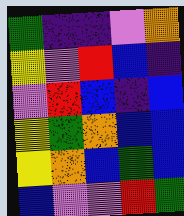[["green", "indigo", "indigo", "violet", "orange"], ["yellow", "violet", "red", "blue", "indigo"], ["violet", "red", "blue", "indigo", "blue"], ["yellow", "green", "orange", "blue", "blue"], ["yellow", "orange", "blue", "green", "blue"], ["blue", "violet", "violet", "red", "green"]]